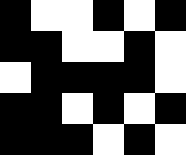[["black", "white", "white", "black", "white", "black"], ["black", "black", "white", "white", "black", "white"], ["white", "black", "black", "black", "black", "white"], ["black", "black", "white", "black", "white", "black"], ["black", "black", "black", "white", "black", "white"]]